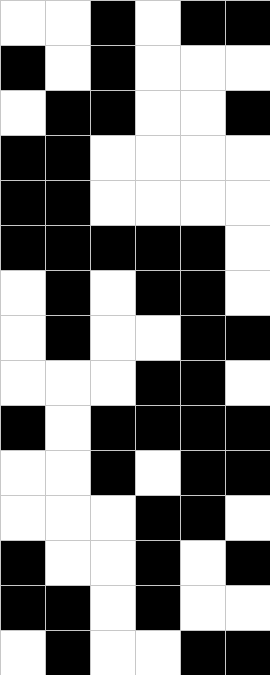[["white", "white", "black", "white", "black", "black"], ["black", "white", "black", "white", "white", "white"], ["white", "black", "black", "white", "white", "black"], ["black", "black", "white", "white", "white", "white"], ["black", "black", "white", "white", "white", "white"], ["black", "black", "black", "black", "black", "white"], ["white", "black", "white", "black", "black", "white"], ["white", "black", "white", "white", "black", "black"], ["white", "white", "white", "black", "black", "white"], ["black", "white", "black", "black", "black", "black"], ["white", "white", "black", "white", "black", "black"], ["white", "white", "white", "black", "black", "white"], ["black", "white", "white", "black", "white", "black"], ["black", "black", "white", "black", "white", "white"], ["white", "black", "white", "white", "black", "black"]]